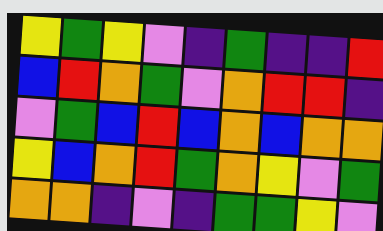[["yellow", "green", "yellow", "violet", "indigo", "green", "indigo", "indigo", "red"], ["blue", "red", "orange", "green", "violet", "orange", "red", "red", "indigo"], ["violet", "green", "blue", "red", "blue", "orange", "blue", "orange", "orange"], ["yellow", "blue", "orange", "red", "green", "orange", "yellow", "violet", "green"], ["orange", "orange", "indigo", "violet", "indigo", "green", "green", "yellow", "violet"]]